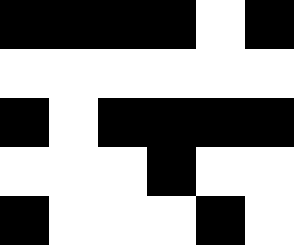[["black", "black", "black", "black", "white", "black"], ["white", "white", "white", "white", "white", "white"], ["black", "white", "black", "black", "black", "black"], ["white", "white", "white", "black", "white", "white"], ["black", "white", "white", "white", "black", "white"]]